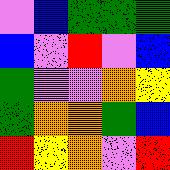[["violet", "blue", "green", "green", "green"], ["blue", "violet", "red", "violet", "blue"], ["green", "violet", "violet", "orange", "yellow"], ["green", "orange", "orange", "green", "blue"], ["red", "yellow", "orange", "violet", "red"]]